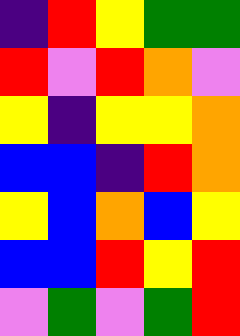[["indigo", "red", "yellow", "green", "green"], ["red", "violet", "red", "orange", "violet"], ["yellow", "indigo", "yellow", "yellow", "orange"], ["blue", "blue", "indigo", "red", "orange"], ["yellow", "blue", "orange", "blue", "yellow"], ["blue", "blue", "red", "yellow", "red"], ["violet", "green", "violet", "green", "red"]]